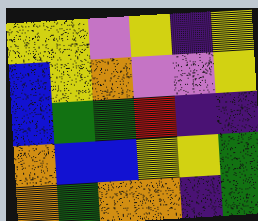[["yellow", "yellow", "violet", "yellow", "indigo", "yellow"], ["blue", "yellow", "orange", "violet", "violet", "yellow"], ["blue", "green", "green", "red", "indigo", "indigo"], ["orange", "blue", "blue", "yellow", "yellow", "green"], ["orange", "green", "orange", "orange", "indigo", "green"]]